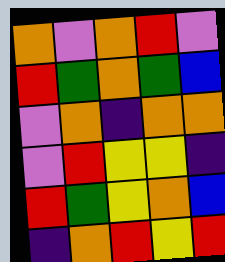[["orange", "violet", "orange", "red", "violet"], ["red", "green", "orange", "green", "blue"], ["violet", "orange", "indigo", "orange", "orange"], ["violet", "red", "yellow", "yellow", "indigo"], ["red", "green", "yellow", "orange", "blue"], ["indigo", "orange", "red", "yellow", "red"]]